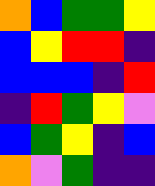[["orange", "blue", "green", "green", "yellow"], ["blue", "yellow", "red", "red", "indigo"], ["blue", "blue", "blue", "indigo", "red"], ["indigo", "red", "green", "yellow", "violet"], ["blue", "green", "yellow", "indigo", "blue"], ["orange", "violet", "green", "indigo", "indigo"]]